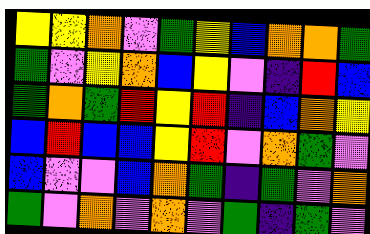[["yellow", "yellow", "orange", "violet", "green", "yellow", "blue", "orange", "orange", "green"], ["green", "violet", "yellow", "orange", "blue", "yellow", "violet", "indigo", "red", "blue"], ["green", "orange", "green", "red", "yellow", "red", "indigo", "blue", "orange", "yellow"], ["blue", "red", "blue", "blue", "yellow", "red", "violet", "orange", "green", "violet"], ["blue", "violet", "violet", "blue", "orange", "green", "indigo", "green", "violet", "orange"], ["green", "violet", "orange", "violet", "orange", "violet", "green", "indigo", "green", "violet"]]